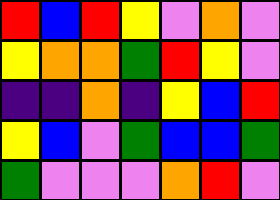[["red", "blue", "red", "yellow", "violet", "orange", "violet"], ["yellow", "orange", "orange", "green", "red", "yellow", "violet"], ["indigo", "indigo", "orange", "indigo", "yellow", "blue", "red"], ["yellow", "blue", "violet", "green", "blue", "blue", "green"], ["green", "violet", "violet", "violet", "orange", "red", "violet"]]